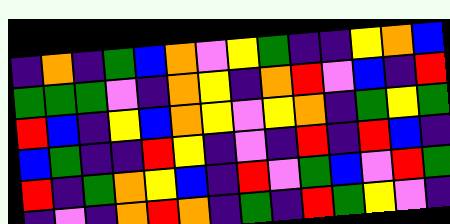[["indigo", "orange", "indigo", "green", "blue", "orange", "violet", "yellow", "green", "indigo", "indigo", "yellow", "orange", "blue"], ["green", "green", "green", "violet", "indigo", "orange", "yellow", "indigo", "orange", "red", "violet", "blue", "indigo", "red"], ["red", "blue", "indigo", "yellow", "blue", "orange", "yellow", "violet", "yellow", "orange", "indigo", "green", "yellow", "green"], ["blue", "green", "indigo", "indigo", "red", "yellow", "indigo", "violet", "indigo", "red", "indigo", "red", "blue", "indigo"], ["red", "indigo", "green", "orange", "yellow", "blue", "indigo", "red", "violet", "green", "blue", "violet", "red", "green"], ["indigo", "violet", "indigo", "orange", "red", "orange", "indigo", "green", "indigo", "red", "green", "yellow", "violet", "indigo"]]